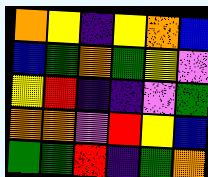[["orange", "yellow", "indigo", "yellow", "orange", "blue"], ["blue", "green", "orange", "green", "yellow", "violet"], ["yellow", "red", "indigo", "indigo", "violet", "green"], ["orange", "orange", "violet", "red", "yellow", "blue"], ["green", "green", "red", "indigo", "green", "orange"]]